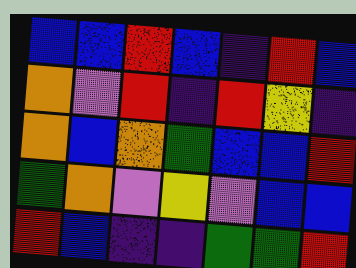[["blue", "blue", "red", "blue", "indigo", "red", "blue"], ["orange", "violet", "red", "indigo", "red", "yellow", "indigo"], ["orange", "blue", "orange", "green", "blue", "blue", "red"], ["green", "orange", "violet", "yellow", "violet", "blue", "blue"], ["red", "blue", "indigo", "indigo", "green", "green", "red"]]